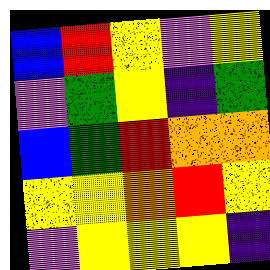[["blue", "red", "yellow", "violet", "yellow"], ["violet", "green", "yellow", "indigo", "green"], ["blue", "green", "red", "orange", "orange"], ["yellow", "yellow", "orange", "red", "yellow"], ["violet", "yellow", "yellow", "yellow", "indigo"]]